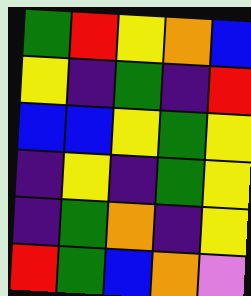[["green", "red", "yellow", "orange", "blue"], ["yellow", "indigo", "green", "indigo", "red"], ["blue", "blue", "yellow", "green", "yellow"], ["indigo", "yellow", "indigo", "green", "yellow"], ["indigo", "green", "orange", "indigo", "yellow"], ["red", "green", "blue", "orange", "violet"]]